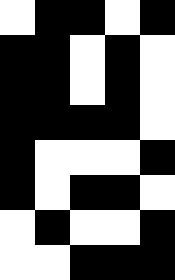[["white", "black", "black", "white", "black"], ["black", "black", "white", "black", "white"], ["black", "black", "white", "black", "white"], ["black", "black", "black", "black", "white"], ["black", "white", "white", "white", "black"], ["black", "white", "black", "black", "white"], ["white", "black", "white", "white", "black"], ["white", "white", "black", "black", "black"]]